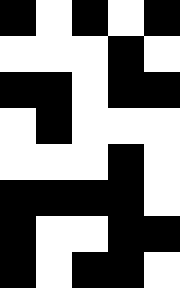[["black", "white", "black", "white", "black"], ["white", "white", "white", "black", "white"], ["black", "black", "white", "black", "black"], ["white", "black", "white", "white", "white"], ["white", "white", "white", "black", "white"], ["black", "black", "black", "black", "white"], ["black", "white", "white", "black", "black"], ["black", "white", "black", "black", "white"]]